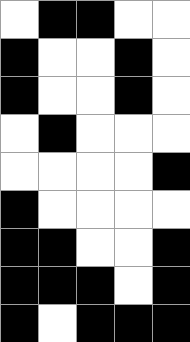[["white", "black", "black", "white", "white"], ["black", "white", "white", "black", "white"], ["black", "white", "white", "black", "white"], ["white", "black", "white", "white", "white"], ["white", "white", "white", "white", "black"], ["black", "white", "white", "white", "white"], ["black", "black", "white", "white", "black"], ["black", "black", "black", "white", "black"], ["black", "white", "black", "black", "black"]]